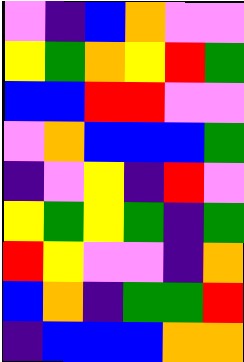[["violet", "indigo", "blue", "orange", "violet", "violet"], ["yellow", "green", "orange", "yellow", "red", "green"], ["blue", "blue", "red", "red", "violet", "violet"], ["violet", "orange", "blue", "blue", "blue", "green"], ["indigo", "violet", "yellow", "indigo", "red", "violet"], ["yellow", "green", "yellow", "green", "indigo", "green"], ["red", "yellow", "violet", "violet", "indigo", "orange"], ["blue", "orange", "indigo", "green", "green", "red"], ["indigo", "blue", "blue", "blue", "orange", "orange"]]